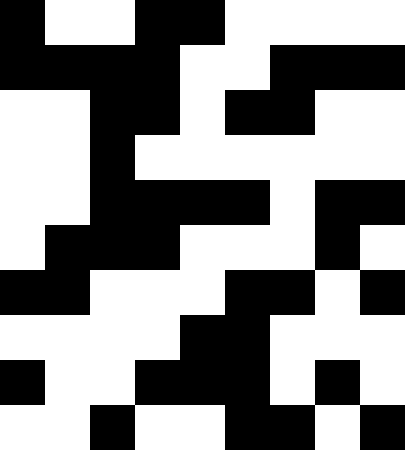[["black", "white", "white", "black", "black", "white", "white", "white", "white"], ["black", "black", "black", "black", "white", "white", "black", "black", "black"], ["white", "white", "black", "black", "white", "black", "black", "white", "white"], ["white", "white", "black", "white", "white", "white", "white", "white", "white"], ["white", "white", "black", "black", "black", "black", "white", "black", "black"], ["white", "black", "black", "black", "white", "white", "white", "black", "white"], ["black", "black", "white", "white", "white", "black", "black", "white", "black"], ["white", "white", "white", "white", "black", "black", "white", "white", "white"], ["black", "white", "white", "black", "black", "black", "white", "black", "white"], ["white", "white", "black", "white", "white", "black", "black", "white", "black"]]